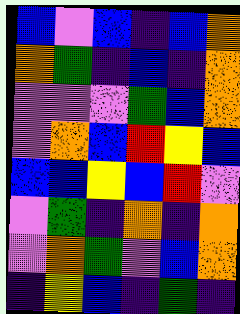[["blue", "violet", "blue", "indigo", "blue", "orange"], ["orange", "green", "indigo", "blue", "indigo", "orange"], ["violet", "violet", "violet", "green", "blue", "orange"], ["violet", "orange", "blue", "red", "yellow", "blue"], ["blue", "blue", "yellow", "blue", "red", "violet"], ["violet", "green", "indigo", "orange", "indigo", "orange"], ["violet", "orange", "green", "violet", "blue", "orange"], ["indigo", "yellow", "blue", "indigo", "green", "indigo"]]